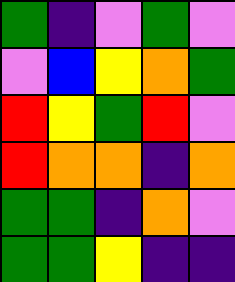[["green", "indigo", "violet", "green", "violet"], ["violet", "blue", "yellow", "orange", "green"], ["red", "yellow", "green", "red", "violet"], ["red", "orange", "orange", "indigo", "orange"], ["green", "green", "indigo", "orange", "violet"], ["green", "green", "yellow", "indigo", "indigo"]]